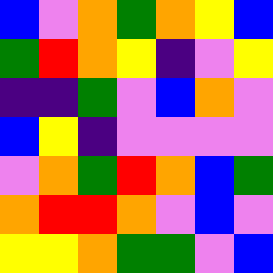[["blue", "violet", "orange", "green", "orange", "yellow", "blue"], ["green", "red", "orange", "yellow", "indigo", "violet", "yellow"], ["indigo", "indigo", "green", "violet", "blue", "orange", "violet"], ["blue", "yellow", "indigo", "violet", "violet", "violet", "violet"], ["violet", "orange", "green", "red", "orange", "blue", "green"], ["orange", "red", "red", "orange", "violet", "blue", "violet"], ["yellow", "yellow", "orange", "green", "green", "violet", "blue"]]